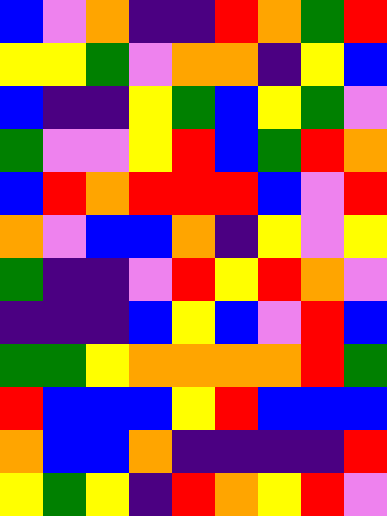[["blue", "violet", "orange", "indigo", "indigo", "red", "orange", "green", "red"], ["yellow", "yellow", "green", "violet", "orange", "orange", "indigo", "yellow", "blue"], ["blue", "indigo", "indigo", "yellow", "green", "blue", "yellow", "green", "violet"], ["green", "violet", "violet", "yellow", "red", "blue", "green", "red", "orange"], ["blue", "red", "orange", "red", "red", "red", "blue", "violet", "red"], ["orange", "violet", "blue", "blue", "orange", "indigo", "yellow", "violet", "yellow"], ["green", "indigo", "indigo", "violet", "red", "yellow", "red", "orange", "violet"], ["indigo", "indigo", "indigo", "blue", "yellow", "blue", "violet", "red", "blue"], ["green", "green", "yellow", "orange", "orange", "orange", "orange", "red", "green"], ["red", "blue", "blue", "blue", "yellow", "red", "blue", "blue", "blue"], ["orange", "blue", "blue", "orange", "indigo", "indigo", "indigo", "indigo", "red"], ["yellow", "green", "yellow", "indigo", "red", "orange", "yellow", "red", "violet"]]